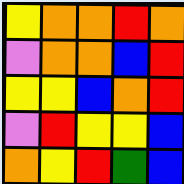[["yellow", "orange", "orange", "red", "orange"], ["violet", "orange", "orange", "blue", "red"], ["yellow", "yellow", "blue", "orange", "red"], ["violet", "red", "yellow", "yellow", "blue"], ["orange", "yellow", "red", "green", "blue"]]